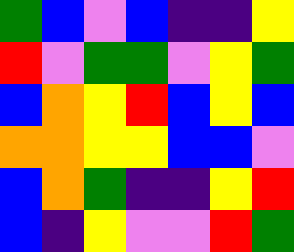[["green", "blue", "violet", "blue", "indigo", "indigo", "yellow"], ["red", "violet", "green", "green", "violet", "yellow", "green"], ["blue", "orange", "yellow", "red", "blue", "yellow", "blue"], ["orange", "orange", "yellow", "yellow", "blue", "blue", "violet"], ["blue", "orange", "green", "indigo", "indigo", "yellow", "red"], ["blue", "indigo", "yellow", "violet", "violet", "red", "green"]]